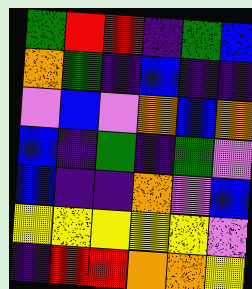[["green", "red", "red", "indigo", "green", "blue"], ["orange", "green", "indigo", "blue", "indigo", "indigo"], ["violet", "blue", "violet", "orange", "blue", "orange"], ["blue", "indigo", "green", "indigo", "green", "violet"], ["blue", "indigo", "indigo", "orange", "violet", "blue"], ["yellow", "yellow", "yellow", "yellow", "yellow", "violet"], ["indigo", "red", "red", "orange", "orange", "yellow"]]